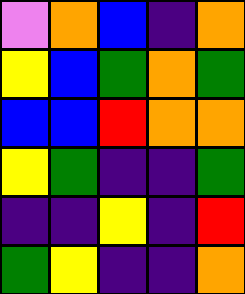[["violet", "orange", "blue", "indigo", "orange"], ["yellow", "blue", "green", "orange", "green"], ["blue", "blue", "red", "orange", "orange"], ["yellow", "green", "indigo", "indigo", "green"], ["indigo", "indigo", "yellow", "indigo", "red"], ["green", "yellow", "indigo", "indigo", "orange"]]